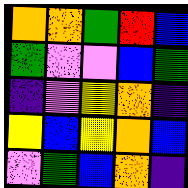[["orange", "orange", "green", "red", "blue"], ["green", "violet", "violet", "blue", "green"], ["indigo", "violet", "yellow", "orange", "indigo"], ["yellow", "blue", "yellow", "orange", "blue"], ["violet", "green", "blue", "orange", "indigo"]]